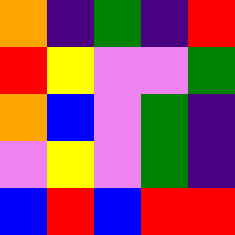[["orange", "indigo", "green", "indigo", "red"], ["red", "yellow", "violet", "violet", "green"], ["orange", "blue", "violet", "green", "indigo"], ["violet", "yellow", "violet", "green", "indigo"], ["blue", "red", "blue", "red", "red"]]